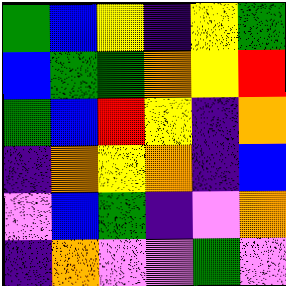[["green", "blue", "yellow", "indigo", "yellow", "green"], ["blue", "green", "green", "orange", "yellow", "red"], ["green", "blue", "red", "yellow", "indigo", "orange"], ["indigo", "orange", "yellow", "orange", "indigo", "blue"], ["violet", "blue", "green", "indigo", "violet", "orange"], ["indigo", "orange", "violet", "violet", "green", "violet"]]